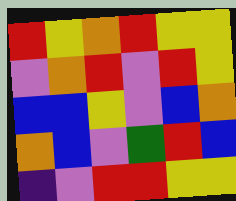[["red", "yellow", "orange", "red", "yellow", "yellow"], ["violet", "orange", "red", "violet", "red", "yellow"], ["blue", "blue", "yellow", "violet", "blue", "orange"], ["orange", "blue", "violet", "green", "red", "blue"], ["indigo", "violet", "red", "red", "yellow", "yellow"]]